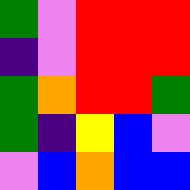[["green", "violet", "red", "red", "red"], ["indigo", "violet", "red", "red", "red"], ["green", "orange", "red", "red", "green"], ["green", "indigo", "yellow", "blue", "violet"], ["violet", "blue", "orange", "blue", "blue"]]